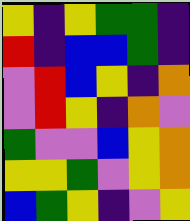[["yellow", "indigo", "yellow", "green", "green", "indigo"], ["red", "indigo", "blue", "blue", "green", "indigo"], ["violet", "red", "blue", "yellow", "indigo", "orange"], ["violet", "red", "yellow", "indigo", "orange", "violet"], ["green", "violet", "violet", "blue", "yellow", "orange"], ["yellow", "yellow", "green", "violet", "yellow", "orange"], ["blue", "green", "yellow", "indigo", "violet", "yellow"]]